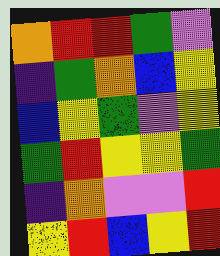[["orange", "red", "red", "green", "violet"], ["indigo", "green", "orange", "blue", "yellow"], ["blue", "yellow", "green", "violet", "yellow"], ["green", "red", "yellow", "yellow", "green"], ["indigo", "orange", "violet", "violet", "red"], ["yellow", "red", "blue", "yellow", "red"]]